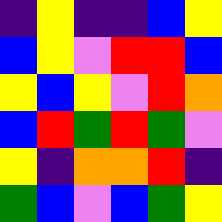[["indigo", "yellow", "indigo", "indigo", "blue", "yellow"], ["blue", "yellow", "violet", "red", "red", "blue"], ["yellow", "blue", "yellow", "violet", "red", "orange"], ["blue", "red", "green", "red", "green", "violet"], ["yellow", "indigo", "orange", "orange", "red", "indigo"], ["green", "blue", "violet", "blue", "green", "yellow"]]